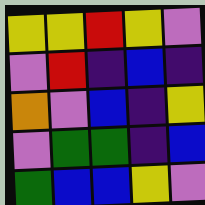[["yellow", "yellow", "red", "yellow", "violet"], ["violet", "red", "indigo", "blue", "indigo"], ["orange", "violet", "blue", "indigo", "yellow"], ["violet", "green", "green", "indigo", "blue"], ["green", "blue", "blue", "yellow", "violet"]]